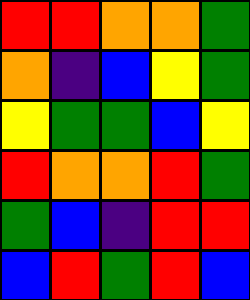[["red", "red", "orange", "orange", "green"], ["orange", "indigo", "blue", "yellow", "green"], ["yellow", "green", "green", "blue", "yellow"], ["red", "orange", "orange", "red", "green"], ["green", "blue", "indigo", "red", "red"], ["blue", "red", "green", "red", "blue"]]